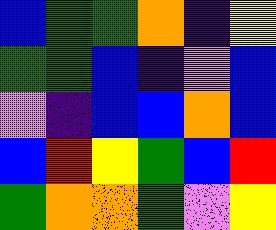[["blue", "green", "green", "orange", "indigo", "yellow"], ["green", "green", "blue", "indigo", "violet", "blue"], ["violet", "indigo", "blue", "blue", "orange", "blue"], ["blue", "red", "yellow", "green", "blue", "red"], ["green", "orange", "orange", "green", "violet", "yellow"]]